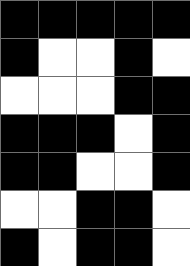[["black", "black", "black", "black", "black"], ["black", "white", "white", "black", "white"], ["white", "white", "white", "black", "black"], ["black", "black", "black", "white", "black"], ["black", "black", "white", "white", "black"], ["white", "white", "black", "black", "white"], ["black", "white", "black", "black", "white"]]